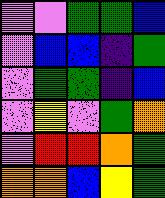[["violet", "violet", "green", "green", "blue"], ["violet", "blue", "blue", "indigo", "green"], ["violet", "green", "green", "indigo", "blue"], ["violet", "yellow", "violet", "green", "orange"], ["violet", "red", "red", "orange", "green"], ["orange", "orange", "blue", "yellow", "green"]]